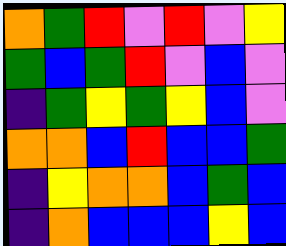[["orange", "green", "red", "violet", "red", "violet", "yellow"], ["green", "blue", "green", "red", "violet", "blue", "violet"], ["indigo", "green", "yellow", "green", "yellow", "blue", "violet"], ["orange", "orange", "blue", "red", "blue", "blue", "green"], ["indigo", "yellow", "orange", "orange", "blue", "green", "blue"], ["indigo", "orange", "blue", "blue", "blue", "yellow", "blue"]]